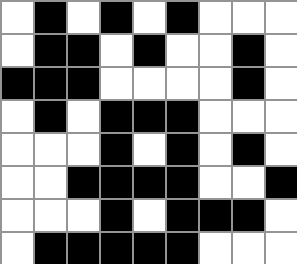[["white", "black", "white", "black", "white", "black", "white", "white", "white"], ["white", "black", "black", "white", "black", "white", "white", "black", "white"], ["black", "black", "black", "white", "white", "white", "white", "black", "white"], ["white", "black", "white", "black", "black", "black", "white", "white", "white"], ["white", "white", "white", "black", "white", "black", "white", "black", "white"], ["white", "white", "black", "black", "black", "black", "white", "white", "black"], ["white", "white", "white", "black", "white", "black", "black", "black", "white"], ["white", "black", "black", "black", "black", "black", "white", "white", "white"]]